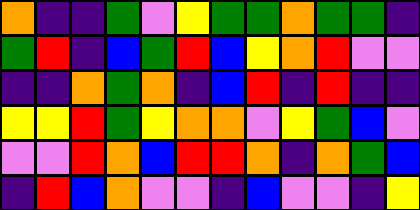[["orange", "indigo", "indigo", "green", "violet", "yellow", "green", "green", "orange", "green", "green", "indigo"], ["green", "red", "indigo", "blue", "green", "red", "blue", "yellow", "orange", "red", "violet", "violet"], ["indigo", "indigo", "orange", "green", "orange", "indigo", "blue", "red", "indigo", "red", "indigo", "indigo"], ["yellow", "yellow", "red", "green", "yellow", "orange", "orange", "violet", "yellow", "green", "blue", "violet"], ["violet", "violet", "red", "orange", "blue", "red", "red", "orange", "indigo", "orange", "green", "blue"], ["indigo", "red", "blue", "orange", "violet", "violet", "indigo", "blue", "violet", "violet", "indigo", "yellow"]]